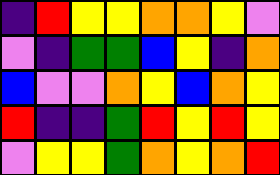[["indigo", "red", "yellow", "yellow", "orange", "orange", "yellow", "violet"], ["violet", "indigo", "green", "green", "blue", "yellow", "indigo", "orange"], ["blue", "violet", "violet", "orange", "yellow", "blue", "orange", "yellow"], ["red", "indigo", "indigo", "green", "red", "yellow", "red", "yellow"], ["violet", "yellow", "yellow", "green", "orange", "yellow", "orange", "red"]]